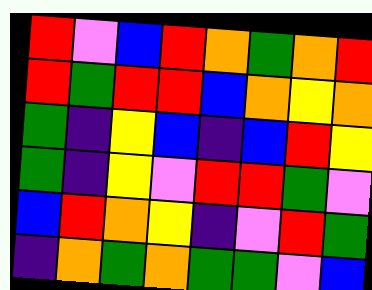[["red", "violet", "blue", "red", "orange", "green", "orange", "red"], ["red", "green", "red", "red", "blue", "orange", "yellow", "orange"], ["green", "indigo", "yellow", "blue", "indigo", "blue", "red", "yellow"], ["green", "indigo", "yellow", "violet", "red", "red", "green", "violet"], ["blue", "red", "orange", "yellow", "indigo", "violet", "red", "green"], ["indigo", "orange", "green", "orange", "green", "green", "violet", "blue"]]